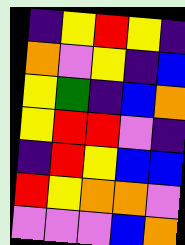[["indigo", "yellow", "red", "yellow", "indigo"], ["orange", "violet", "yellow", "indigo", "blue"], ["yellow", "green", "indigo", "blue", "orange"], ["yellow", "red", "red", "violet", "indigo"], ["indigo", "red", "yellow", "blue", "blue"], ["red", "yellow", "orange", "orange", "violet"], ["violet", "violet", "violet", "blue", "orange"]]